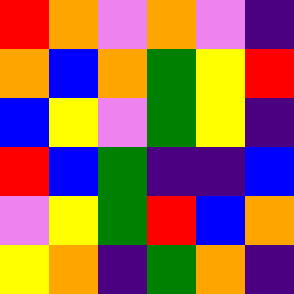[["red", "orange", "violet", "orange", "violet", "indigo"], ["orange", "blue", "orange", "green", "yellow", "red"], ["blue", "yellow", "violet", "green", "yellow", "indigo"], ["red", "blue", "green", "indigo", "indigo", "blue"], ["violet", "yellow", "green", "red", "blue", "orange"], ["yellow", "orange", "indigo", "green", "orange", "indigo"]]